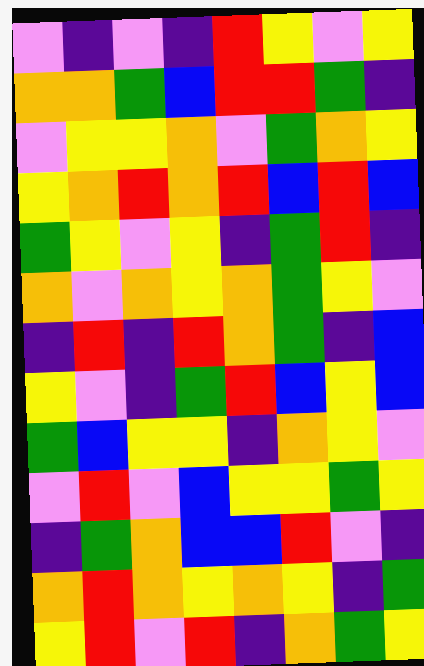[["violet", "indigo", "violet", "indigo", "red", "yellow", "violet", "yellow"], ["orange", "orange", "green", "blue", "red", "red", "green", "indigo"], ["violet", "yellow", "yellow", "orange", "violet", "green", "orange", "yellow"], ["yellow", "orange", "red", "orange", "red", "blue", "red", "blue"], ["green", "yellow", "violet", "yellow", "indigo", "green", "red", "indigo"], ["orange", "violet", "orange", "yellow", "orange", "green", "yellow", "violet"], ["indigo", "red", "indigo", "red", "orange", "green", "indigo", "blue"], ["yellow", "violet", "indigo", "green", "red", "blue", "yellow", "blue"], ["green", "blue", "yellow", "yellow", "indigo", "orange", "yellow", "violet"], ["violet", "red", "violet", "blue", "yellow", "yellow", "green", "yellow"], ["indigo", "green", "orange", "blue", "blue", "red", "violet", "indigo"], ["orange", "red", "orange", "yellow", "orange", "yellow", "indigo", "green"], ["yellow", "red", "violet", "red", "indigo", "orange", "green", "yellow"]]